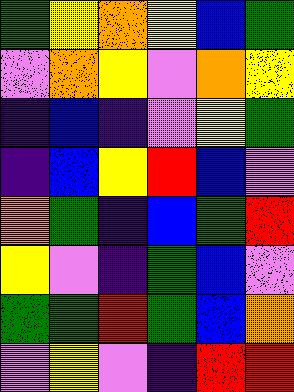[["green", "yellow", "orange", "yellow", "blue", "green"], ["violet", "orange", "yellow", "violet", "orange", "yellow"], ["indigo", "blue", "indigo", "violet", "yellow", "green"], ["indigo", "blue", "yellow", "red", "blue", "violet"], ["orange", "green", "indigo", "blue", "green", "red"], ["yellow", "violet", "indigo", "green", "blue", "violet"], ["green", "green", "red", "green", "blue", "orange"], ["violet", "yellow", "violet", "indigo", "red", "red"]]